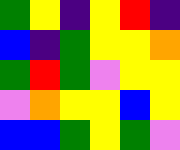[["green", "yellow", "indigo", "yellow", "red", "indigo"], ["blue", "indigo", "green", "yellow", "yellow", "orange"], ["green", "red", "green", "violet", "yellow", "yellow"], ["violet", "orange", "yellow", "yellow", "blue", "yellow"], ["blue", "blue", "green", "yellow", "green", "violet"]]